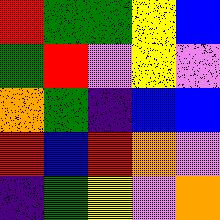[["red", "green", "green", "yellow", "blue"], ["green", "red", "violet", "yellow", "violet"], ["orange", "green", "indigo", "blue", "blue"], ["red", "blue", "red", "orange", "violet"], ["indigo", "green", "yellow", "violet", "orange"]]